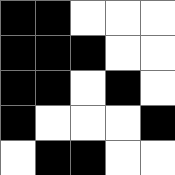[["black", "black", "white", "white", "white"], ["black", "black", "black", "white", "white"], ["black", "black", "white", "black", "white"], ["black", "white", "white", "white", "black"], ["white", "black", "black", "white", "white"]]